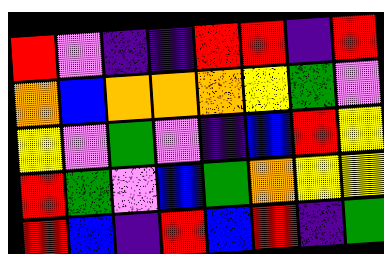[["red", "violet", "indigo", "indigo", "red", "red", "indigo", "red"], ["orange", "blue", "orange", "orange", "orange", "yellow", "green", "violet"], ["yellow", "violet", "green", "violet", "indigo", "blue", "red", "yellow"], ["red", "green", "violet", "blue", "green", "orange", "yellow", "yellow"], ["red", "blue", "indigo", "red", "blue", "red", "indigo", "green"]]